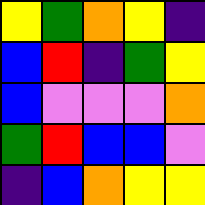[["yellow", "green", "orange", "yellow", "indigo"], ["blue", "red", "indigo", "green", "yellow"], ["blue", "violet", "violet", "violet", "orange"], ["green", "red", "blue", "blue", "violet"], ["indigo", "blue", "orange", "yellow", "yellow"]]